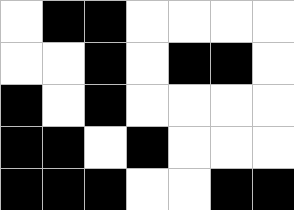[["white", "black", "black", "white", "white", "white", "white"], ["white", "white", "black", "white", "black", "black", "white"], ["black", "white", "black", "white", "white", "white", "white"], ["black", "black", "white", "black", "white", "white", "white"], ["black", "black", "black", "white", "white", "black", "black"]]